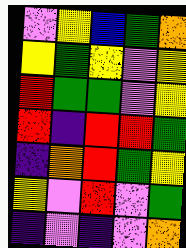[["violet", "yellow", "blue", "green", "orange"], ["yellow", "green", "yellow", "violet", "yellow"], ["red", "green", "green", "violet", "yellow"], ["red", "indigo", "red", "red", "green"], ["indigo", "orange", "red", "green", "yellow"], ["yellow", "violet", "red", "violet", "green"], ["indigo", "violet", "indigo", "violet", "orange"]]